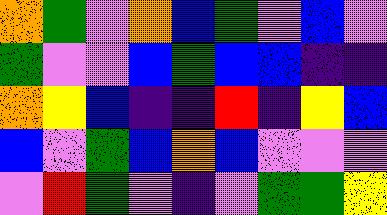[["orange", "green", "violet", "orange", "blue", "green", "violet", "blue", "violet"], ["green", "violet", "violet", "blue", "green", "blue", "blue", "indigo", "indigo"], ["orange", "yellow", "blue", "indigo", "indigo", "red", "indigo", "yellow", "blue"], ["blue", "violet", "green", "blue", "orange", "blue", "violet", "violet", "violet"], ["violet", "red", "green", "violet", "indigo", "violet", "green", "green", "yellow"]]